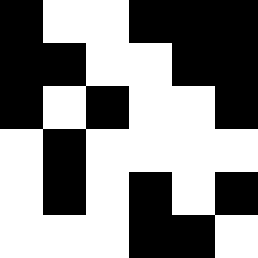[["black", "white", "white", "black", "black", "black"], ["black", "black", "white", "white", "black", "black"], ["black", "white", "black", "white", "white", "black"], ["white", "black", "white", "white", "white", "white"], ["white", "black", "white", "black", "white", "black"], ["white", "white", "white", "black", "black", "white"]]